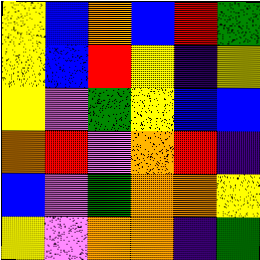[["yellow", "blue", "orange", "blue", "red", "green"], ["yellow", "blue", "red", "yellow", "indigo", "yellow"], ["yellow", "violet", "green", "yellow", "blue", "blue"], ["orange", "red", "violet", "orange", "red", "indigo"], ["blue", "violet", "green", "orange", "orange", "yellow"], ["yellow", "violet", "orange", "orange", "indigo", "green"]]